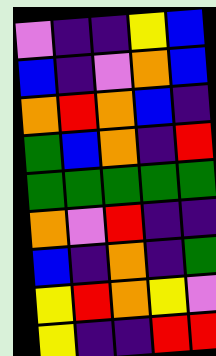[["violet", "indigo", "indigo", "yellow", "blue"], ["blue", "indigo", "violet", "orange", "blue"], ["orange", "red", "orange", "blue", "indigo"], ["green", "blue", "orange", "indigo", "red"], ["green", "green", "green", "green", "green"], ["orange", "violet", "red", "indigo", "indigo"], ["blue", "indigo", "orange", "indigo", "green"], ["yellow", "red", "orange", "yellow", "violet"], ["yellow", "indigo", "indigo", "red", "red"]]